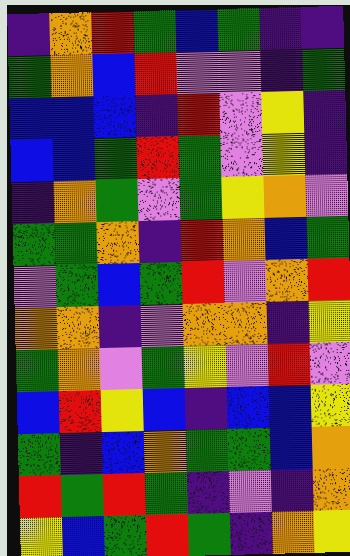[["indigo", "orange", "red", "green", "blue", "green", "indigo", "indigo"], ["green", "orange", "blue", "red", "violet", "violet", "indigo", "green"], ["blue", "blue", "blue", "indigo", "red", "violet", "yellow", "indigo"], ["blue", "blue", "green", "red", "green", "violet", "yellow", "indigo"], ["indigo", "orange", "green", "violet", "green", "yellow", "orange", "violet"], ["green", "green", "orange", "indigo", "red", "orange", "blue", "green"], ["violet", "green", "blue", "green", "red", "violet", "orange", "red"], ["orange", "orange", "indigo", "violet", "orange", "orange", "indigo", "yellow"], ["green", "orange", "violet", "green", "yellow", "violet", "red", "violet"], ["blue", "red", "yellow", "blue", "indigo", "blue", "blue", "yellow"], ["green", "indigo", "blue", "orange", "green", "green", "blue", "orange"], ["red", "green", "red", "green", "indigo", "violet", "indigo", "orange"], ["yellow", "blue", "green", "red", "green", "indigo", "orange", "yellow"]]